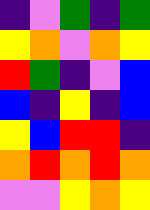[["indigo", "violet", "green", "indigo", "green"], ["yellow", "orange", "violet", "orange", "yellow"], ["red", "green", "indigo", "violet", "blue"], ["blue", "indigo", "yellow", "indigo", "blue"], ["yellow", "blue", "red", "red", "indigo"], ["orange", "red", "orange", "red", "orange"], ["violet", "violet", "yellow", "orange", "yellow"]]